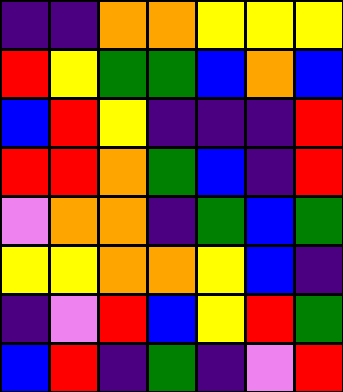[["indigo", "indigo", "orange", "orange", "yellow", "yellow", "yellow"], ["red", "yellow", "green", "green", "blue", "orange", "blue"], ["blue", "red", "yellow", "indigo", "indigo", "indigo", "red"], ["red", "red", "orange", "green", "blue", "indigo", "red"], ["violet", "orange", "orange", "indigo", "green", "blue", "green"], ["yellow", "yellow", "orange", "orange", "yellow", "blue", "indigo"], ["indigo", "violet", "red", "blue", "yellow", "red", "green"], ["blue", "red", "indigo", "green", "indigo", "violet", "red"]]